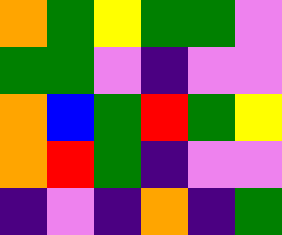[["orange", "green", "yellow", "green", "green", "violet"], ["green", "green", "violet", "indigo", "violet", "violet"], ["orange", "blue", "green", "red", "green", "yellow"], ["orange", "red", "green", "indigo", "violet", "violet"], ["indigo", "violet", "indigo", "orange", "indigo", "green"]]